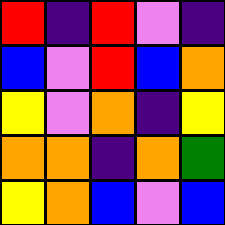[["red", "indigo", "red", "violet", "indigo"], ["blue", "violet", "red", "blue", "orange"], ["yellow", "violet", "orange", "indigo", "yellow"], ["orange", "orange", "indigo", "orange", "green"], ["yellow", "orange", "blue", "violet", "blue"]]